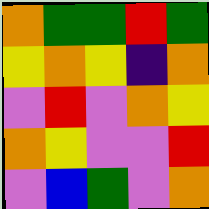[["orange", "green", "green", "red", "green"], ["yellow", "orange", "yellow", "indigo", "orange"], ["violet", "red", "violet", "orange", "yellow"], ["orange", "yellow", "violet", "violet", "red"], ["violet", "blue", "green", "violet", "orange"]]